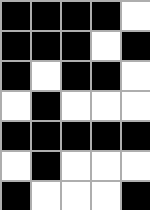[["black", "black", "black", "black", "white"], ["black", "black", "black", "white", "black"], ["black", "white", "black", "black", "white"], ["white", "black", "white", "white", "white"], ["black", "black", "black", "black", "black"], ["white", "black", "white", "white", "white"], ["black", "white", "white", "white", "black"]]